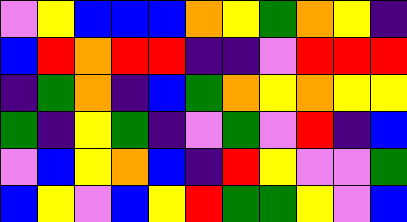[["violet", "yellow", "blue", "blue", "blue", "orange", "yellow", "green", "orange", "yellow", "indigo"], ["blue", "red", "orange", "red", "red", "indigo", "indigo", "violet", "red", "red", "red"], ["indigo", "green", "orange", "indigo", "blue", "green", "orange", "yellow", "orange", "yellow", "yellow"], ["green", "indigo", "yellow", "green", "indigo", "violet", "green", "violet", "red", "indigo", "blue"], ["violet", "blue", "yellow", "orange", "blue", "indigo", "red", "yellow", "violet", "violet", "green"], ["blue", "yellow", "violet", "blue", "yellow", "red", "green", "green", "yellow", "violet", "blue"]]